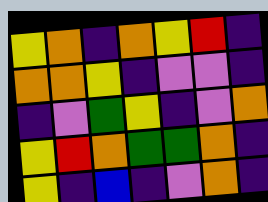[["yellow", "orange", "indigo", "orange", "yellow", "red", "indigo"], ["orange", "orange", "yellow", "indigo", "violet", "violet", "indigo"], ["indigo", "violet", "green", "yellow", "indigo", "violet", "orange"], ["yellow", "red", "orange", "green", "green", "orange", "indigo"], ["yellow", "indigo", "blue", "indigo", "violet", "orange", "indigo"]]